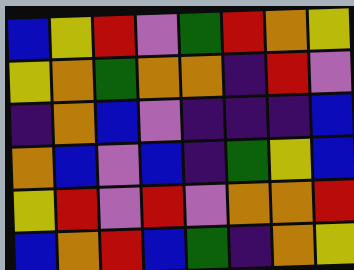[["blue", "yellow", "red", "violet", "green", "red", "orange", "yellow"], ["yellow", "orange", "green", "orange", "orange", "indigo", "red", "violet"], ["indigo", "orange", "blue", "violet", "indigo", "indigo", "indigo", "blue"], ["orange", "blue", "violet", "blue", "indigo", "green", "yellow", "blue"], ["yellow", "red", "violet", "red", "violet", "orange", "orange", "red"], ["blue", "orange", "red", "blue", "green", "indigo", "orange", "yellow"]]